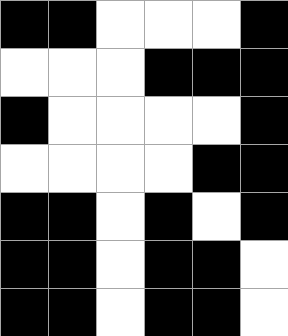[["black", "black", "white", "white", "white", "black"], ["white", "white", "white", "black", "black", "black"], ["black", "white", "white", "white", "white", "black"], ["white", "white", "white", "white", "black", "black"], ["black", "black", "white", "black", "white", "black"], ["black", "black", "white", "black", "black", "white"], ["black", "black", "white", "black", "black", "white"]]